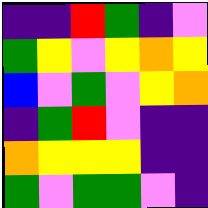[["indigo", "indigo", "red", "green", "indigo", "violet"], ["green", "yellow", "violet", "yellow", "orange", "yellow"], ["blue", "violet", "green", "violet", "yellow", "orange"], ["indigo", "green", "red", "violet", "indigo", "indigo"], ["orange", "yellow", "yellow", "yellow", "indigo", "indigo"], ["green", "violet", "green", "green", "violet", "indigo"]]